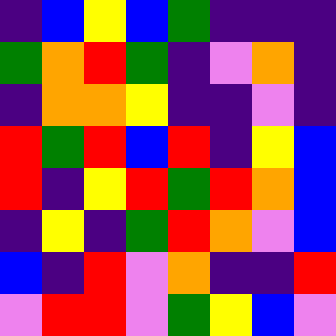[["indigo", "blue", "yellow", "blue", "green", "indigo", "indigo", "indigo"], ["green", "orange", "red", "green", "indigo", "violet", "orange", "indigo"], ["indigo", "orange", "orange", "yellow", "indigo", "indigo", "violet", "indigo"], ["red", "green", "red", "blue", "red", "indigo", "yellow", "blue"], ["red", "indigo", "yellow", "red", "green", "red", "orange", "blue"], ["indigo", "yellow", "indigo", "green", "red", "orange", "violet", "blue"], ["blue", "indigo", "red", "violet", "orange", "indigo", "indigo", "red"], ["violet", "red", "red", "violet", "green", "yellow", "blue", "violet"]]